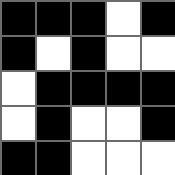[["black", "black", "black", "white", "black"], ["black", "white", "black", "white", "white"], ["white", "black", "black", "black", "black"], ["white", "black", "white", "white", "black"], ["black", "black", "white", "white", "white"]]